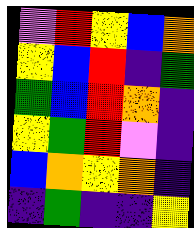[["violet", "red", "yellow", "blue", "orange"], ["yellow", "blue", "red", "indigo", "green"], ["green", "blue", "red", "orange", "indigo"], ["yellow", "green", "red", "violet", "indigo"], ["blue", "orange", "yellow", "orange", "indigo"], ["indigo", "green", "indigo", "indigo", "yellow"]]